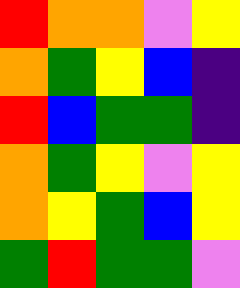[["red", "orange", "orange", "violet", "yellow"], ["orange", "green", "yellow", "blue", "indigo"], ["red", "blue", "green", "green", "indigo"], ["orange", "green", "yellow", "violet", "yellow"], ["orange", "yellow", "green", "blue", "yellow"], ["green", "red", "green", "green", "violet"]]